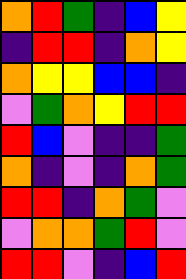[["orange", "red", "green", "indigo", "blue", "yellow"], ["indigo", "red", "red", "indigo", "orange", "yellow"], ["orange", "yellow", "yellow", "blue", "blue", "indigo"], ["violet", "green", "orange", "yellow", "red", "red"], ["red", "blue", "violet", "indigo", "indigo", "green"], ["orange", "indigo", "violet", "indigo", "orange", "green"], ["red", "red", "indigo", "orange", "green", "violet"], ["violet", "orange", "orange", "green", "red", "violet"], ["red", "red", "violet", "indigo", "blue", "red"]]